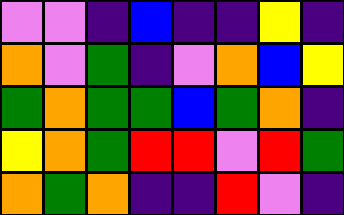[["violet", "violet", "indigo", "blue", "indigo", "indigo", "yellow", "indigo"], ["orange", "violet", "green", "indigo", "violet", "orange", "blue", "yellow"], ["green", "orange", "green", "green", "blue", "green", "orange", "indigo"], ["yellow", "orange", "green", "red", "red", "violet", "red", "green"], ["orange", "green", "orange", "indigo", "indigo", "red", "violet", "indigo"]]